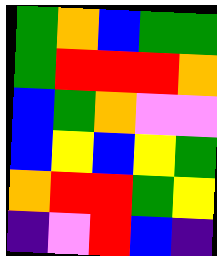[["green", "orange", "blue", "green", "green"], ["green", "red", "red", "red", "orange"], ["blue", "green", "orange", "violet", "violet"], ["blue", "yellow", "blue", "yellow", "green"], ["orange", "red", "red", "green", "yellow"], ["indigo", "violet", "red", "blue", "indigo"]]